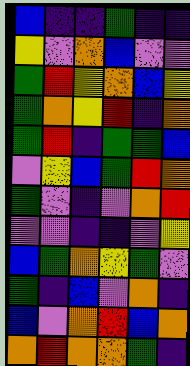[["blue", "indigo", "indigo", "green", "indigo", "indigo"], ["yellow", "violet", "orange", "blue", "violet", "violet"], ["green", "red", "yellow", "orange", "blue", "yellow"], ["green", "orange", "yellow", "red", "indigo", "orange"], ["green", "red", "indigo", "green", "green", "blue"], ["violet", "yellow", "blue", "green", "red", "orange"], ["green", "violet", "indigo", "violet", "orange", "red"], ["violet", "violet", "indigo", "indigo", "violet", "yellow"], ["blue", "green", "orange", "yellow", "green", "violet"], ["green", "indigo", "blue", "violet", "orange", "indigo"], ["blue", "violet", "orange", "red", "blue", "orange"], ["orange", "red", "orange", "orange", "green", "indigo"]]